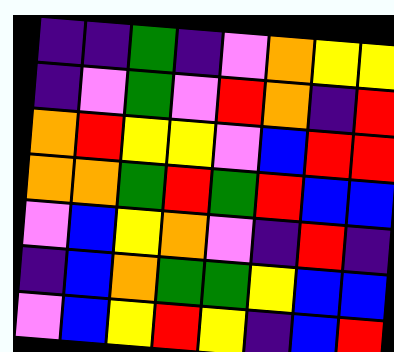[["indigo", "indigo", "green", "indigo", "violet", "orange", "yellow", "yellow"], ["indigo", "violet", "green", "violet", "red", "orange", "indigo", "red"], ["orange", "red", "yellow", "yellow", "violet", "blue", "red", "red"], ["orange", "orange", "green", "red", "green", "red", "blue", "blue"], ["violet", "blue", "yellow", "orange", "violet", "indigo", "red", "indigo"], ["indigo", "blue", "orange", "green", "green", "yellow", "blue", "blue"], ["violet", "blue", "yellow", "red", "yellow", "indigo", "blue", "red"]]